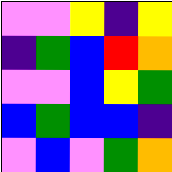[["violet", "violet", "yellow", "indigo", "yellow"], ["indigo", "green", "blue", "red", "orange"], ["violet", "violet", "blue", "yellow", "green"], ["blue", "green", "blue", "blue", "indigo"], ["violet", "blue", "violet", "green", "orange"]]